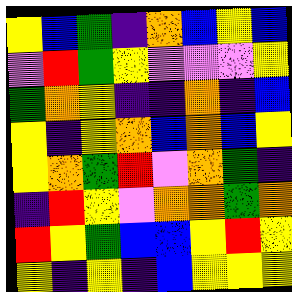[["yellow", "blue", "green", "indigo", "orange", "blue", "yellow", "blue"], ["violet", "red", "green", "yellow", "violet", "violet", "violet", "yellow"], ["green", "orange", "yellow", "indigo", "indigo", "orange", "indigo", "blue"], ["yellow", "indigo", "yellow", "orange", "blue", "orange", "blue", "yellow"], ["yellow", "orange", "green", "red", "violet", "orange", "green", "indigo"], ["indigo", "red", "yellow", "violet", "orange", "orange", "green", "orange"], ["red", "yellow", "green", "blue", "blue", "yellow", "red", "yellow"], ["yellow", "indigo", "yellow", "indigo", "blue", "yellow", "yellow", "yellow"]]